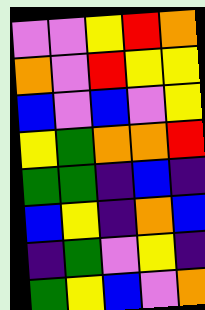[["violet", "violet", "yellow", "red", "orange"], ["orange", "violet", "red", "yellow", "yellow"], ["blue", "violet", "blue", "violet", "yellow"], ["yellow", "green", "orange", "orange", "red"], ["green", "green", "indigo", "blue", "indigo"], ["blue", "yellow", "indigo", "orange", "blue"], ["indigo", "green", "violet", "yellow", "indigo"], ["green", "yellow", "blue", "violet", "orange"]]